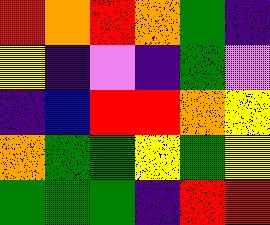[["red", "orange", "red", "orange", "green", "indigo"], ["yellow", "indigo", "violet", "indigo", "green", "violet"], ["indigo", "blue", "red", "red", "orange", "yellow"], ["orange", "green", "green", "yellow", "green", "yellow"], ["green", "green", "green", "indigo", "red", "red"]]